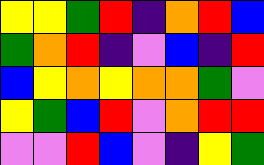[["yellow", "yellow", "green", "red", "indigo", "orange", "red", "blue"], ["green", "orange", "red", "indigo", "violet", "blue", "indigo", "red"], ["blue", "yellow", "orange", "yellow", "orange", "orange", "green", "violet"], ["yellow", "green", "blue", "red", "violet", "orange", "red", "red"], ["violet", "violet", "red", "blue", "violet", "indigo", "yellow", "green"]]